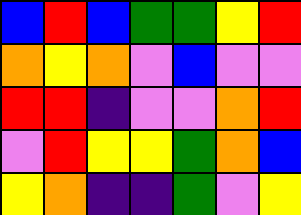[["blue", "red", "blue", "green", "green", "yellow", "red"], ["orange", "yellow", "orange", "violet", "blue", "violet", "violet"], ["red", "red", "indigo", "violet", "violet", "orange", "red"], ["violet", "red", "yellow", "yellow", "green", "orange", "blue"], ["yellow", "orange", "indigo", "indigo", "green", "violet", "yellow"]]